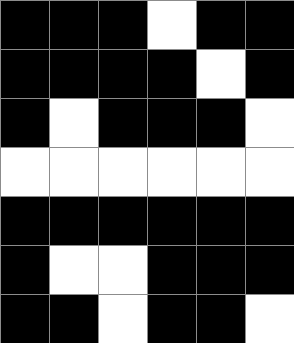[["black", "black", "black", "white", "black", "black"], ["black", "black", "black", "black", "white", "black"], ["black", "white", "black", "black", "black", "white"], ["white", "white", "white", "white", "white", "white"], ["black", "black", "black", "black", "black", "black"], ["black", "white", "white", "black", "black", "black"], ["black", "black", "white", "black", "black", "white"]]